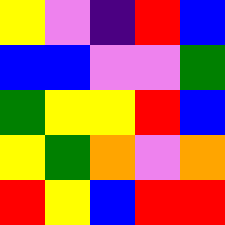[["yellow", "violet", "indigo", "red", "blue"], ["blue", "blue", "violet", "violet", "green"], ["green", "yellow", "yellow", "red", "blue"], ["yellow", "green", "orange", "violet", "orange"], ["red", "yellow", "blue", "red", "red"]]